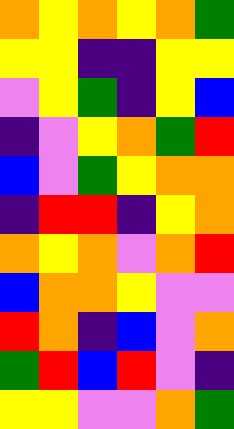[["orange", "yellow", "orange", "yellow", "orange", "green"], ["yellow", "yellow", "indigo", "indigo", "yellow", "yellow"], ["violet", "yellow", "green", "indigo", "yellow", "blue"], ["indigo", "violet", "yellow", "orange", "green", "red"], ["blue", "violet", "green", "yellow", "orange", "orange"], ["indigo", "red", "red", "indigo", "yellow", "orange"], ["orange", "yellow", "orange", "violet", "orange", "red"], ["blue", "orange", "orange", "yellow", "violet", "violet"], ["red", "orange", "indigo", "blue", "violet", "orange"], ["green", "red", "blue", "red", "violet", "indigo"], ["yellow", "yellow", "violet", "violet", "orange", "green"]]